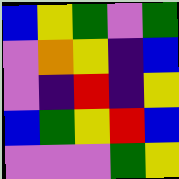[["blue", "yellow", "green", "violet", "green"], ["violet", "orange", "yellow", "indigo", "blue"], ["violet", "indigo", "red", "indigo", "yellow"], ["blue", "green", "yellow", "red", "blue"], ["violet", "violet", "violet", "green", "yellow"]]